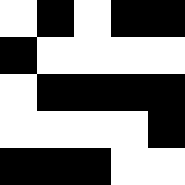[["white", "black", "white", "black", "black"], ["black", "white", "white", "white", "white"], ["white", "black", "black", "black", "black"], ["white", "white", "white", "white", "black"], ["black", "black", "black", "white", "white"]]